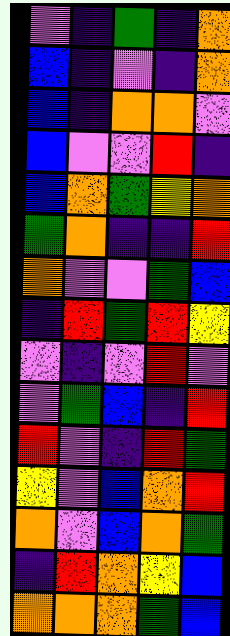[["violet", "indigo", "green", "indigo", "orange"], ["blue", "indigo", "violet", "indigo", "orange"], ["blue", "indigo", "orange", "orange", "violet"], ["blue", "violet", "violet", "red", "indigo"], ["blue", "orange", "green", "yellow", "orange"], ["green", "orange", "indigo", "indigo", "red"], ["orange", "violet", "violet", "green", "blue"], ["indigo", "red", "green", "red", "yellow"], ["violet", "indigo", "violet", "red", "violet"], ["violet", "green", "blue", "indigo", "red"], ["red", "violet", "indigo", "red", "green"], ["yellow", "violet", "blue", "orange", "red"], ["orange", "violet", "blue", "orange", "green"], ["indigo", "red", "orange", "yellow", "blue"], ["orange", "orange", "orange", "green", "blue"]]